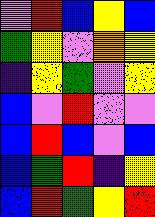[["violet", "red", "blue", "yellow", "blue"], ["green", "yellow", "violet", "orange", "yellow"], ["indigo", "yellow", "green", "violet", "yellow"], ["blue", "violet", "red", "violet", "violet"], ["blue", "red", "blue", "violet", "blue"], ["blue", "green", "red", "indigo", "yellow"], ["blue", "red", "green", "yellow", "red"]]